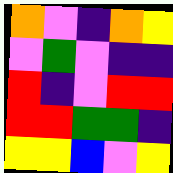[["orange", "violet", "indigo", "orange", "yellow"], ["violet", "green", "violet", "indigo", "indigo"], ["red", "indigo", "violet", "red", "red"], ["red", "red", "green", "green", "indigo"], ["yellow", "yellow", "blue", "violet", "yellow"]]